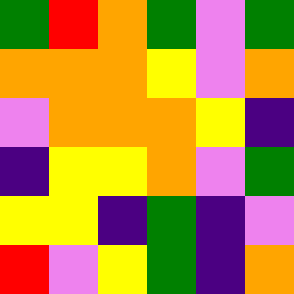[["green", "red", "orange", "green", "violet", "green"], ["orange", "orange", "orange", "yellow", "violet", "orange"], ["violet", "orange", "orange", "orange", "yellow", "indigo"], ["indigo", "yellow", "yellow", "orange", "violet", "green"], ["yellow", "yellow", "indigo", "green", "indigo", "violet"], ["red", "violet", "yellow", "green", "indigo", "orange"]]